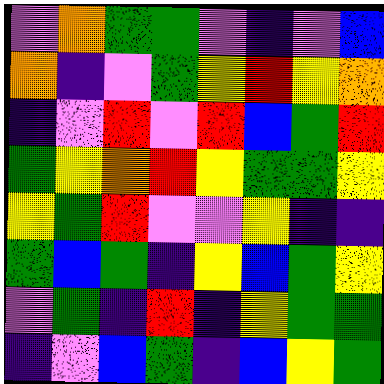[["violet", "orange", "green", "green", "violet", "indigo", "violet", "blue"], ["orange", "indigo", "violet", "green", "yellow", "red", "yellow", "orange"], ["indigo", "violet", "red", "violet", "red", "blue", "green", "red"], ["green", "yellow", "orange", "red", "yellow", "green", "green", "yellow"], ["yellow", "green", "red", "violet", "violet", "yellow", "indigo", "indigo"], ["green", "blue", "green", "indigo", "yellow", "blue", "green", "yellow"], ["violet", "green", "indigo", "red", "indigo", "yellow", "green", "green"], ["indigo", "violet", "blue", "green", "indigo", "blue", "yellow", "green"]]